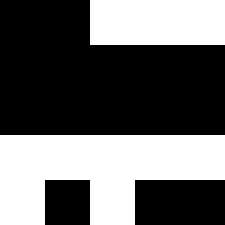[["black", "black", "white", "white", "white"], ["black", "black", "black", "black", "black"], ["black", "black", "black", "black", "black"], ["white", "white", "white", "white", "white"], ["white", "black", "white", "black", "black"]]